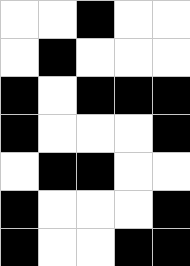[["white", "white", "black", "white", "white"], ["white", "black", "white", "white", "white"], ["black", "white", "black", "black", "black"], ["black", "white", "white", "white", "black"], ["white", "black", "black", "white", "white"], ["black", "white", "white", "white", "black"], ["black", "white", "white", "black", "black"]]